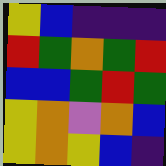[["yellow", "blue", "indigo", "indigo", "indigo"], ["red", "green", "orange", "green", "red"], ["blue", "blue", "green", "red", "green"], ["yellow", "orange", "violet", "orange", "blue"], ["yellow", "orange", "yellow", "blue", "indigo"]]